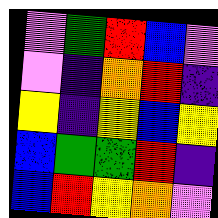[["violet", "green", "red", "blue", "violet"], ["violet", "indigo", "orange", "red", "indigo"], ["yellow", "indigo", "yellow", "blue", "yellow"], ["blue", "green", "green", "red", "indigo"], ["blue", "red", "yellow", "orange", "violet"]]